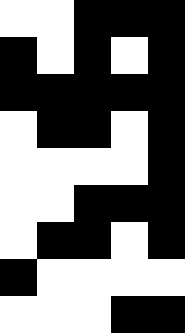[["white", "white", "black", "black", "black"], ["black", "white", "black", "white", "black"], ["black", "black", "black", "black", "black"], ["white", "black", "black", "white", "black"], ["white", "white", "white", "white", "black"], ["white", "white", "black", "black", "black"], ["white", "black", "black", "white", "black"], ["black", "white", "white", "white", "white"], ["white", "white", "white", "black", "black"]]